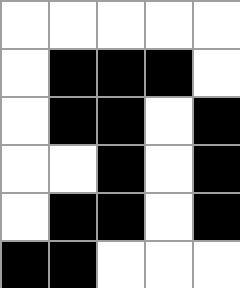[["white", "white", "white", "white", "white"], ["white", "black", "black", "black", "white"], ["white", "black", "black", "white", "black"], ["white", "white", "black", "white", "black"], ["white", "black", "black", "white", "black"], ["black", "black", "white", "white", "white"]]